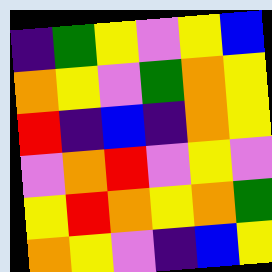[["indigo", "green", "yellow", "violet", "yellow", "blue"], ["orange", "yellow", "violet", "green", "orange", "yellow"], ["red", "indigo", "blue", "indigo", "orange", "yellow"], ["violet", "orange", "red", "violet", "yellow", "violet"], ["yellow", "red", "orange", "yellow", "orange", "green"], ["orange", "yellow", "violet", "indigo", "blue", "yellow"]]